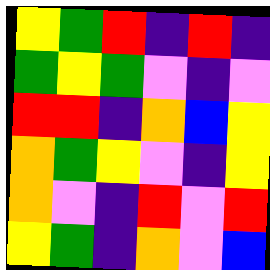[["yellow", "green", "red", "indigo", "red", "indigo"], ["green", "yellow", "green", "violet", "indigo", "violet"], ["red", "red", "indigo", "orange", "blue", "yellow"], ["orange", "green", "yellow", "violet", "indigo", "yellow"], ["orange", "violet", "indigo", "red", "violet", "red"], ["yellow", "green", "indigo", "orange", "violet", "blue"]]